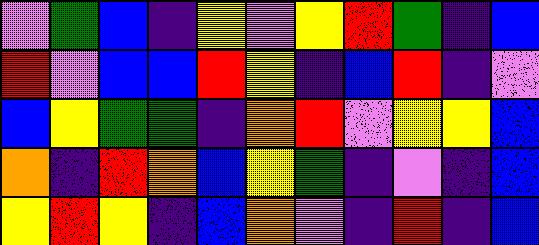[["violet", "green", "blue", "indigo", "yellow", "violet", "yellow", "red", "green", "indigo", "blue"], ["red", "violet", "blue", "blue", "red", "yellow", "indigo", "blue", "red", "indigo", "violet"], ["blue", "yellow", "green", "green", "indigo", "orange", "red", "violet", "yellow", "yellow", "blue"], ["orange", "indigo", "red", "orange", "blue", "yellow", "green", "indigo", "violet", "indigo", "blue"], ["yellow", "red", "yellow", "indigo", "blue", "orange", "violet", "indigo", "red", "indigo", "blue"]]